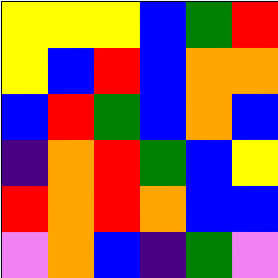[["yellow", "yellow", "yellow", "blue", "green", "red"], ["yellow", "blue", "red", "blue", "orange", "orange"], ["blue", "red", "green", "blue", "orange", "blue"], ["indigo", "orange", "red", "green", "blue", "yellow"], ["red", "orange", "red", "orange", "blue", "blue"], ["violet", "orange", "blue", "indigo", "green", "violet"]]